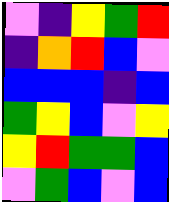[["violet", "indigo", "yellow", "green", "red"], ["indigo", "orange", "red", "blue", "violet"], ["blue", "blue", "blue", "indigo", "blue"], ["green", "yellow", "blue", "violet", "yellow"], ["yellow", "red", "green", "green", "blue"], ["violet", "green", "blue", "violet", "blue"]]